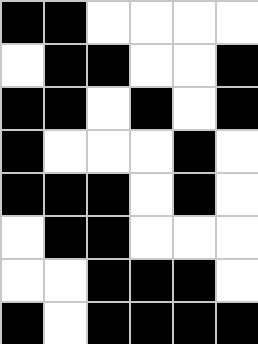[["black", "black", "white", "white", "white", "white"], ["white", "black", "black", "white", "white", "black"], ["black", "black", "white", "black", "white", "black"], ["black", "white", "white", "white", "black", "white"], ["black", "black", "black", "white", "black", "white"], ["white", "black", "black", "white", "white", "white"], ["white", "white", "black", "black", "black", "white"], ["black", "white", "black", "black", "black", "black"]]